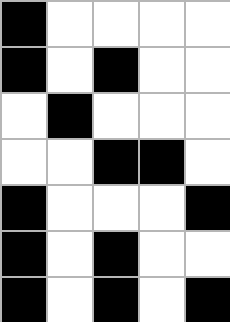[["black", "white", "white", "white", "white"], ["black", "white", "black", "white", "white"], ["white", "black", "white", "white", "white"], ["white", "white", "black", "black", "white"], ["black", "white", "white", "white", "black"], ["black", "white", "black", "white", "white"], ["black", "white", "black", "white", "black"]]